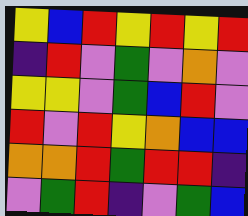[["yellow", "blue", "red", "yellow", "red", "yellow", "red"], ["indigo", "red", "violet", "green", "violet", "orange", "violet"], ["yellow", "yellow", "violet", "green", "blue", "red", "violet"], ["red", "violet", "red", "yellow", "orange", "blue", "blue"], ["orange", "orange", "red", "green", "red", "red", "indigo"], ["violet", "green", "red", "indigo", "violet", "green", "blue"]]